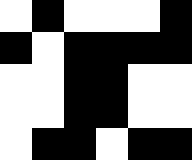[["white", "black", "white", "white", "white", "black"], ["black", "white", "black", "black", "black", "black"], ["white", "white", "black", "black", "white", "white"], ["white", "white", "black", "black", "white", "white"], ["white", "black", "black", "white", "black", "black"]]